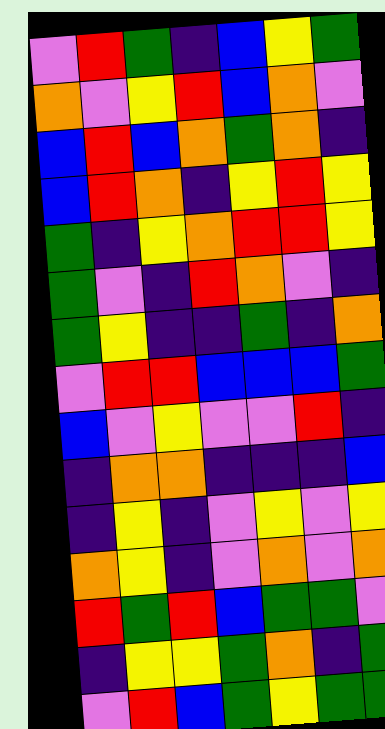[["violet", "red", "green", "indigo", "blue", "yellow", "green"], ["orange", "violet", "yellow", "red", "blue", "orange", "violet"], ["blue", "red", "blue", "orange", "green", "orange", "indigo"], ["blue", "red", "orange", "indigo", "yellow", "red", "yellow"], ["green", "indigo", "yellow", "orange", "red", "red", "yellow"], ["green", "violet", "indigo", "red", "orange", "violet", "indigo"], ["green", "yellow", "indigo", "indigo", "green", "indigo", "orange"], ["violet", "red", "red", "blue", "blue", "blue", "green"], ["blue", "violet", "yellow", "violet", "violet", "red", "indigo"], ["indigo", "orange", "orange", "indigo", "indigo", "indigo", "blue"], ["indigo", "yellow", "indigo", "violet", "yellow", "violet", "yellow"], ["orange", "yellow", "indigo", "violet", "orange", "violet", "orange"], ["red", "green", "red", "blue", "green", "green", "violet"], ["indigo", "yellow", "yellow", "green", "orange", "indigo", "green"], ["violet", "red", "blue", "green", "yellow", "green", "green"]]